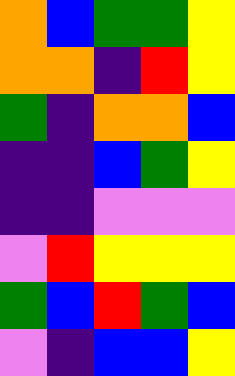[["orange", "blue", "green", "green", "yellow"], ["orange", "orange", "indigo", "red", "yellow"], ["green", "indigo", "orange", "orange", "blue"], ["indigo", "indigo", "blue", "green", "yellow"], ["indigo", "indigo", "violet", "violet", "violet"], ["violet", "red", "yellow", "yellow", "yellow"], ["green", "blue", "red", "green", "blue"], ["violet", "indigo", "blue", "blue", "yellow"]]